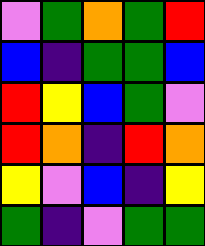[["violet", "green", "orange", "green", "red"], ["blue", "indigo", "green", "green", "blue"], ["red", "yellow", "blue", "green", "violet"], ["red", "orange", "indigo", "red", "orange"], ["yellow", "violet", "blue", "indigo", "yellow"], ["green", "indigo", "violet", "green", "green"]]